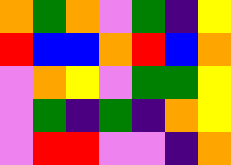[["orange", "green", "orange", "violet", "green", "indigo", "yellow"], ["red", "blue", "blue", "orange", "red", "blue", "orange"], ["violet", "orange", "yellow", "violet", "green", "green", "yellow"], ["violet", "green", "indigo", "green", "indigo", "orange", "yellow"], ["violet", "red", "red", "violet", "violet", "indigo", "orange"]]